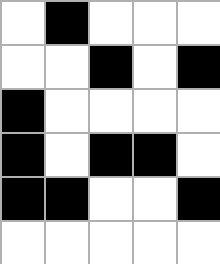[["white", "black", "white", "white", "white"], ["white", "white", "black", "white", "black"], ["black", "white", "white", "white", "white"], ["black", "white", "black", "black", "white"], ["black", "black", "white", "white", "black"], ["white", "white", "white", "white", "white"]]